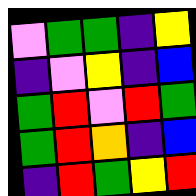[["violet", "green", "green", "indigo", "yellow"], ["indigo", "violet", "yellow", "indigo", "blue"], ["green", "red", "violet", "red", "green"], ["green", "red", "orange", "indigo", "blue"], ["indigo", "red", "green", "yellow", "red"]]